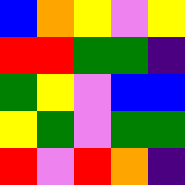[["blue", "orange", "yellow", "violet", "yellow"], ["red", "red", "green", "green", "indigo"], ["green", "yellow", "violet", "blue", "blue"], ["yellow", "green", "violet", "green", "green"], ["red", "violet", "red", "orange", "indigo"]]